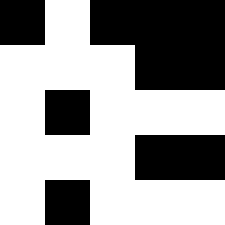[["black", "white", "black", "black", "black"], ["white", "white", "white", "black", "black"], ["white", "black", "white", "white", "white"], ["white", "white", "white", "black", "black"], ["white", "black", "white", "white", "white"]]